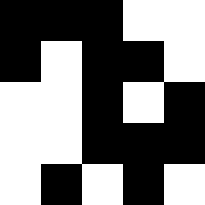[["black", "black", "black", "white", "white"], ["black", "white", "black", "black", "white"], ["white", "white", "black", "white", "black"], ["white", "white", "black", "black", "black"], ["white", "black", "white", "black", "white"]]